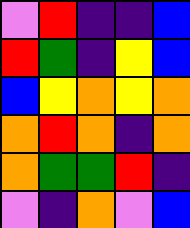[["violet", "red", "indigo", "indigo", "blue"], ["red", "green", "indigo", "yellow", "blue"], ["blue", "yellow", "orange", "yellow", "orange"], ["orange", "red", "orange", "indigo", "orange"], ["orange", "green", "green", "red", "indigo"], ["violet", "indigo", "orange", "violet", "blue"]]